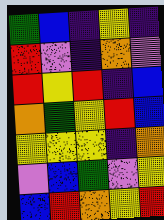[["green", "blue", "indigo", "yellow", "indigo"], ["red", "violet", "indigo", "orange", "violet"], ["red", "yellow", "red", "indigo", "blue"], ["orange", "green", "yellow", "red", "blue"], ["yellow", "yellow", "yellow", "indigo", "orange"], ["violet", "blue", "green", "violet", "yellow"], ["blue", "red", "orange", "yellow", "red"]]